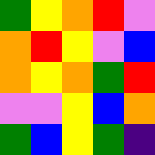[["green", "yellow", "orange", "red", "violet"], ["orange", "red", "yellow", "violet", "blue"], ["orange", "yellow", "orange", "green", "red"], ["violet", "violet", "yellow", "blue", "orange"], ["green", "blue", "yellow", "green", "indigo"]]